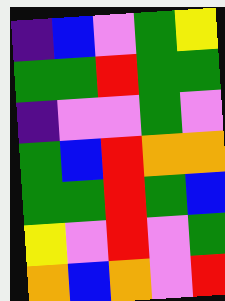[["indigo", "blue", "violet", "green", "yellow"], ["green", "green", "red", "green", "green"], ["indigo", "violet", "violet", "green", "violet"], ["green", "blue", "red", "orange", "orange"], ["green", "green", "red", "green", "blue"], ["yellow", "violet", "red", "violet", "green"], ["orange", "blue", "orange", "violet", "red"]]